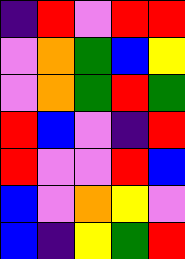[["indigo", "red", "violet", "red", "red"], ["violet", "orange", "green", "blue", "yellow"], ["violet", "orange", "green", "red", "green"], ["red", "blue", "violet", "indigo", "red"], ["red", "violet", "violet", "red", "blue"], ["blue", "violet", "orange", "yellow", "violet"], ["blue", "indigo", "yellow", "green", "red"]]